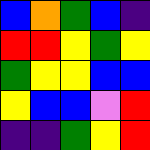[["blue", "orange", "green", "blue", "indigo"], ["red", "red", "yellow", "green", "yellow"], ["green", "yellow", "yellow", "blue", "blue"], ["yellow", "blue", "blue", "violet", "red"], ["indigo", "indigo", "green", "yellow", "red"]]